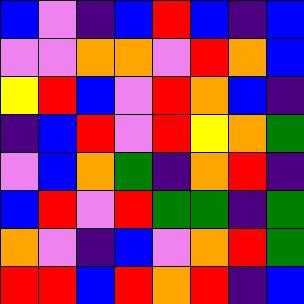[["blue", "violet", "indigo", "blue", "red", "blue", "indigo", "blue"], ["violet", "violet", "orange", "orange", "violet", "red", "orange", "blue"], ["yellow", "red", "blue", "violet", "red", "orange", "blue", "indigo"], ["indigo", "blue", "red", "violet", "red", "yellow", "orange", "green"], ["violet", "blue", "orange", "green", "indigo", "orange", "red", "indigo"], ["blue", "red", "violet", "red", "green", "green", "indigo", "green"], ["orange", "violet", "indigo", "blue", "violet", "orange", "red", "green"], ["red", "red", "blue", "red", "orange", "red", "indigo", "blue"]]